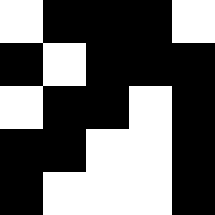[["white", "black", "black", "black", "white"], ["black", "white", "black", "black", "black"], ["white", "black", "black", "white", "black"], ["black", "black", "white", "white", "black"], ["black", "white", "white", "white", "black"]]